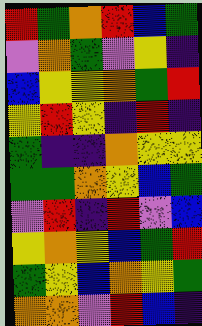[["red", "green", "orange", "red", "blue", "green"], ["violet", "orange", "green", "violet", "yellow", "indigo"], ["blue", "yellow", "yellow", "orange", "green", "red"], ["yellow", "red", "yellow", "indigo", "red", "indigo"], ["green", "indigo", "indigo", "orange", "yellow", "yellow"], ["green", "green", "orange", "yellow", "blue", "green"], ["violet", "red", "indigo", "red", "violet", "blue"], ["yellow", "orange", "yellow", "blue", "green", "red"], ["green", "yellow", "blue", "orange", "yellow", "green"], ["orange", "orange", "violet", "red", "blue", "indigo"]]